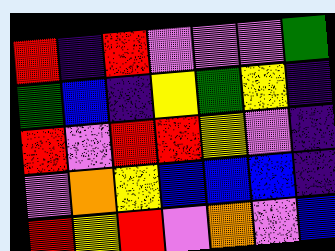[["red", "indigo", "red", "violet", "violet", "violet", "green"], ["green", "blue", "indigo", "yellow", "green", "yellow", "indigo"], ["red", "violet", "red", "red", "yellow", "violet", "indigo"], ["violet", "orange", "yellow", "blue", "blue", "blue", "indigo"], ["red", "yellow", "red", "violet", "orange", "violet", "blue"]]